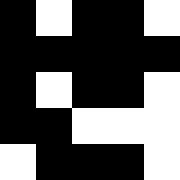[["black", "white", "black", "black", "white"], ["black", "black", "black", "black", "black"], ["black", "white", "black", "black", "white"], ["black", "black", "white", "white", "white"], ["white", "black", "black", "black", "white"]]